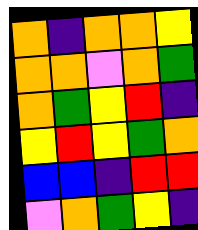[["orange", "indigo", "orange", "orange", "yellow"], ["orange", "orange", "violet", "orange", "green"], ["orange", "green", "yellow", "red", "indigo"], ["yellow", "red", "yellow", "green", "orange"], ["blue", "blue", "indigo", "red", "red"], ["violet", "orange", "green", "yellow", "indigo"]]